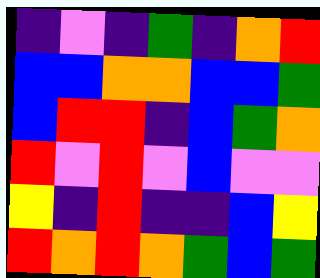[["indigo", "violet", "indigo", "green", "indigo", "orange", "red"], ["blue", "blue", "orange", "orange", "blue", "blue", "green"], ["blue", "red", "red", "indigo", "blue", "green", "orange"], ["red", "violet", "red", "violet", "blue", "violet", "violet"], ["yellow", "indigo", "red", "indigo", "indigo", "blue", "yellow"], ["red", "orange", "red", "orange", "green", "blue", "green"]]